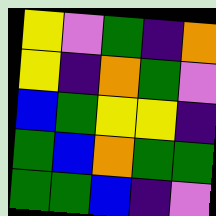[["yellow", "violet", "green", "indigo", "orange"], ["yellow", "indigo", "orange", "green", "violet"], ["blue", "green", "yellow", "yellow", "indigo"], ["green", "blue", "orange", "green", "green"], ["green", "green", "blue", "indigo", "violet"]]